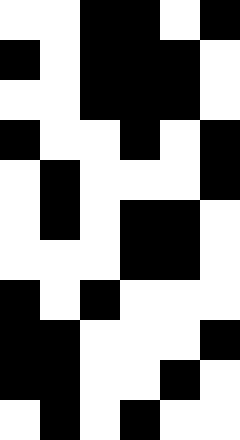[["white", "white", "black", "black", "white", "black"], ["black", "white", "black", "black", "black", "white"], ["white", "white", "black", "black", "black", "white"], ["black", "white", "white", "black", "white", "black"], ["white", "black", "white", "white", "white", "black"], ["white", "black", "white", "black", "black", "white"], ["white", "white", "white", "black", "black", "white"], ["black", "white", "black", "white", "white", "white"], ["black", "black", "white", "white", "white", "black"], ["black", "black", "white", "white", "black", "white"], ["white", "black", "white", "black", "white", "white"]]